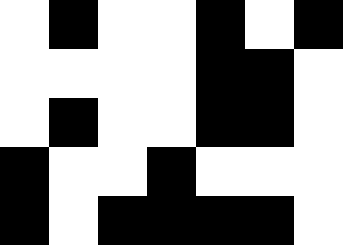[["white", "black", "white", "white", "black", "white", "black"], ["white", "white", "white", "white", "black", "black", "white"], ["white", "black", "white", "white", "black", "black", "white"], ["black", "white", "white", "black", "white", "white", "white"], ["black", "white", "black", "black", "black", "black", "white"]]